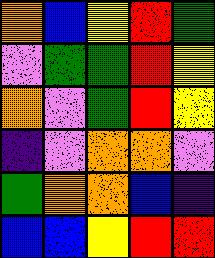[["orange", "blue", "yellow", "red", "green"], ["violet", "green", "green", "red", "yellow"], ["orange", "violet", "green", "red", "yellow"], ["indigo", "violet", "orange", "orange", "violet"], ["green", "orange", "orange", "blue", "indigo"], ["blue", "blue", "yellow", "red", "red"]]